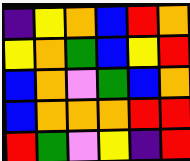[["indigo", "yellow", "orange", "blue", "red", "orange"], ["yellow", "orange", "green", "blue", "yellow", "red"], ["blue", "orange", "violet", "green", "blue", "orange"], ["blue", "orange", "orange", "orange", "red", "red"], ["red", "green", "violet", "yellow", "indigo", "red"]]